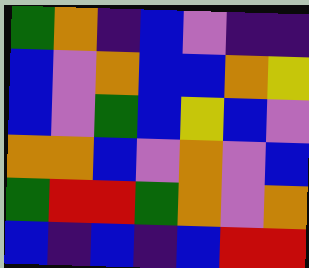[["green", "orange", "indigo", "blue", "violet", "indigo", "indigo"], ["blue", "violet", "orange", "blue", "blue", "orange", "yellow"], ["blue", "violet", "green", "blue", "yellow", "blue", "violet"], ["orange", "orange", "blue", "violet", "orange", "violet", "blue"], ["green", "red", "red", "green", "orange", "violet", "orange"], ["blue", "indigo", "blue", "indigo", "blue", "red", "red"]]